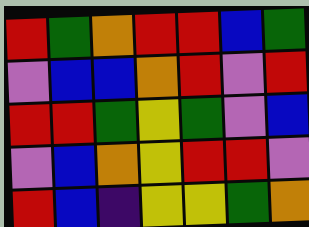[["red", "green", "orange", "red", "red", "blue", "green"], ["violet", "blue", "blue", "orange", "red", "violet", "red"], ["red", "red", "green", "yellow", "green", "violet", "blue"], ["violet", "blue", "orange", "yellow", "red", "red", "violet"], ["red", "blue", "indigo", "yellow", "yellow", "green", "orange"]]